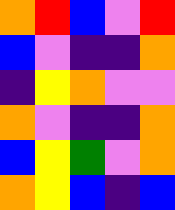[["orange", "red", "blue", "violet", "red"], ["blue", "violet", "indigo", "indigo", "orange"], ["indigo", "yellow", "orange", "violet", "violet"], ["orange", "violet", "indigo", "indigo", "orange"], ["blue", "yellow", "green", "violet", "orange"], ["orange", "yellow", "blue", "indigo", "blue"]]